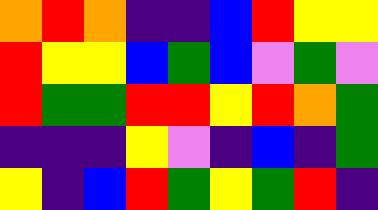[["orange", "red", "orange", "indigo", "indigo", "blue", "red", "yellow", "yellow"], ["red", "yellow", "yellow", "blue", "green", "blue", "violet", "green", "violet"], ["red", "green", "green", "red", "red", "yellow", "red", "orange", "green"], ["indigo", "indigo", "indigo", "yellow", "violet", "indigo", "blue", "indigo", "green"], ["yellow", "indigo", "blue", "red", "green", "yellow", "green", "red", "indigo"]]